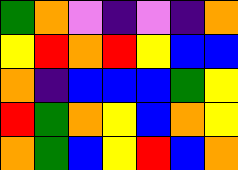[["green", "orange", "violet", "indigo", "violet", "indigo", "orange"], ["yellow", "red", "orange", "red", "yellow", "blue", "blue"], ["orange", "indigo", "blue", "blue", "blue", "green", "yellow"], ["red", "green", "orange", "yellow", "blue", "orange", "yellow"], ["orange", "green", "blue", "yellow", "red", "blue", "orange"]]